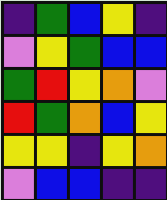[["indigo", "green", "blue", "yellow", "indigo"], ["violet", "yellow", "green", "blue", "blue"], ["green", "red", "yellow", "orange", "violet"], ["red", "green", "orange", "blue", "yellow"], ["yellow", "yellow", "indigo", "yellow", "orange"], ["violet", "blue", "blue", "indigo", "indigo"]]